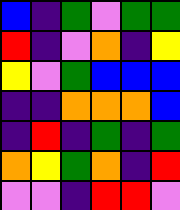[["blue", "indigo", "green", "violet", "green", "green"], ["red", "indigo", "violet", "orange", "indigo", "yellow"], ["yellow", "violet", "green", "blue", "blue", "blue"], ["indigo", "indigo", "orange", "orange", "orange", "blue"], ["indigo", "red", "indigo", "green", "indigo", "green"], ["orange", "yellow", "green", "orange", "indigo", "red"], ["violet", "violet", "indigo", "red", "red", "violet"]]